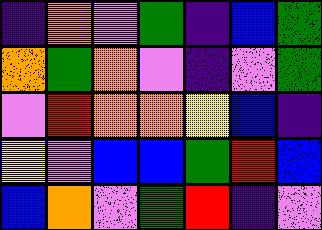[["indigo", "orange", "violet", "green", "indigo", "blue", "green"], ["orange", "green", "orange", "violet", "indigo", "violet", "green"], ["violet", "red", "orange", "orange", "yellow", "blue", "indigo"], ["yellow", "violet", "blue", "blue", "green", "red", "blue"], ["blue", "orange", "violet", "green", "red", "indigo", "violet"]]